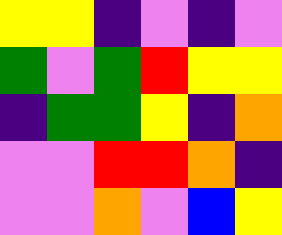[["yellow", "yellow", "indigo", "violet", "indigo", "violet"], ["green", "violet", "green", "red", "yellow", "yellow"], ["indigo", "green", "green", "yellow", "indigo", "orange"], ["violet", "violet", "red", "red", "orange", "indigo"], ["violet", "violet", "orange", "violet", "blue", "yellow"]]